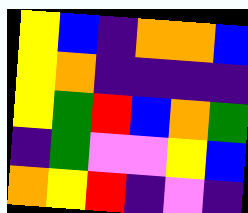[["yellow", "blue", "indigo", "orange", "orange", "blue"], ["yellow", "orange", "indigo", "indigo", "indigo", "indigo"], ["yellow", "green", "red", "blue", "orange", "green"], ["indigo", "green", "violet", "violet", "yellow", "blue"], ["orange", "yellow", "red", "indigo", "violet", "indigo"]]